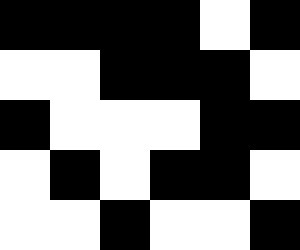[["black", "black", "black", "black", "white", "black"], ["white", "white", "black", "black", "black", "white"], ["black", "white", "white", "white", "black", "black"], ["white", "black", "white", "black", "black", "white"], ["white", "white", "black", "white", "white", "black"]]